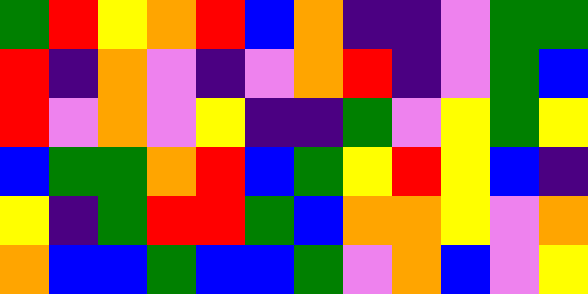[["green", "red", "yellow", "orange", "red", "blue", "orange", "indigo", "indigo", "violet", "green", "green"], ["red", "indigo", "orange", "violet", "indigo", "violet", "orange", "red", "indigo", "violet", "green", "blue"], ["red", "violet", "orange", "violet", "yellow", "indigo", "indigo", "green", "violet", "yellow", "green", "yellow"], ["blue", "green", "green", "orange", "red", "blue", "green", "yellow", "red", "yellow", "blue", "indigo"], ["yellow", "indigo", "green", "red", "red", "green", "blue", "orange", "orange", "yellow", "violet", "orange"], ["orange", "blue", "blue", "green", "blue", "blue", "green", "violet", "orange", "blue", "violet", "yellow"]]